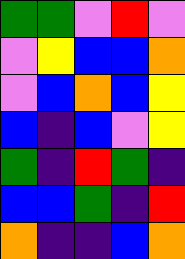[["green", "green", "violet", "red", "violet"], ["violet", "yellow", "blue", "blue", "orange"], ["violet", "blue", "orange", "blue", "yellow"], ["blue", "indigo", "blue", "violet", "yellow"], ["green", "indigo", "red", "green", "indigo"], ["blue", "blue", "green", "indigo", "red"], ["orange", "indigo", "indigo", "blue", "orange"]]